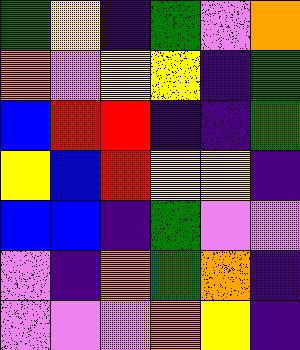[["green", "yellow", "indigo", "green", "violet", "orange"], ["orange", "violet", "yellow", "yellow", "indigo", "green"], ["blue", "red", "red", "indigo", "indigo", "green"], ["yellow", "blue", "red", "yellow", "yellow", "indigo"], ["blue", "blue", "indigo", "green", "violet", "violet"], ["violet", "indigo", "orange", "green", "orange", "indigo"], ["violet", "violet", "violet", "orange", "yellow", "indigo"]]